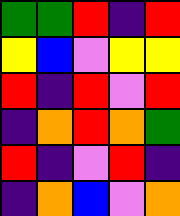[["green", "green", "red", "indigo", "red"], ["yellow", "blue", "violet", "yellow", "yellow"], ["red", "indigo", "red", "violet", "red"], ["indigo", "orange", "red", "orange", "green"], ["red", "indigo", "violet", "red", "indigo"], ["indigo", "orange", "blue", "violet", "orange"]]